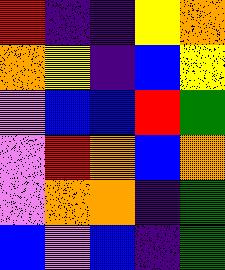[["red", "indigo", "indigo", "yellow", "orange"], ["orange", "yellow", "indigo", "blue", "yellow"], ["violet", "blue", "blue", "red", "green"], ["violet", "red", "orange", "blue", "orange"], ["violet", "orange", "orange", "indigo", "green"], ["blue", "violet", "blue", "indigo", "green"]]